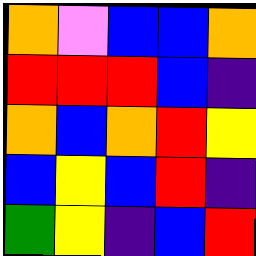[["orange", "violet", "blue", "blue", "orange"], ["red", "red", "red", "blue", "indigo"], ["orange", "blue", "orange", "red", "yellow"], ["blue", "yellow", "blue", "red", "indigo"], ["green", "yellow", "indigo", "blue", "red"]]